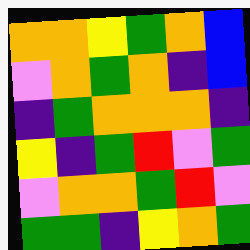[["orange", "orange", "yellow", "green", "orange", "blue"], ["violet", "orange", "green", "orange", "indigo", "blue"], ["indigo", "green", "orange", "orange", "orange", "indigo"], ["yellow", "indigo", "green", "red", "violet", "green"], ["violet", "orange", "orange", "green", "red", "violet"], ["green", "green", "indigo", "yellow", "orange", "green"]]